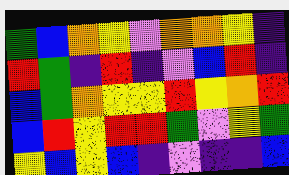[["green", "blue", "orange", "yellow", "violet", "orange", "orange", "yellow", "indigo"], ["red", "green", "indigo", "red", "indigo", "violet", "blue", "red", "indigo"], ["blue", "green", "orange", "yellow", "yellow", "red", "yellow", "orange", "red"], ["blue", "red", "yellow", "red", "red", "green", "violet", "yellow", "green"], ["yellow", "blue", "yellow", "blue", "indigo", "violet", "indigo", "indigo", "blue"]]